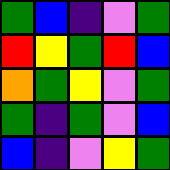[["green", "blue", "indigo", "violet", "green"], ["red", "yellow", "green", "red", "blue"], ["orange", "green", "yellow", "violet", "green"], ["green", "indigo", "green", "violet", "blue"], ["blue", "indigo", "violet", "yellow", "green"]]